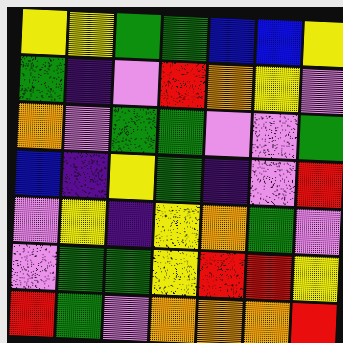[["yellow", "yellow", "green", "green", "blue", "blue", "yellow"], ["green", "indigo", "violet", "red", "orange", "yellow", "violet"], ["orange", "violet", "green", "green", "violet", "violet", "green"], ["blue", "indigo", "yellow", "green", "indigo", "violet", "red"], ["violet", "yellow", "indigo", "yellow", "orange", "green", "violet"], ["violet", "green", "green", "yellow", "red", "red", "yellow"], ["red", "green", "violet", "orange", "orange", "orange", "red"]]